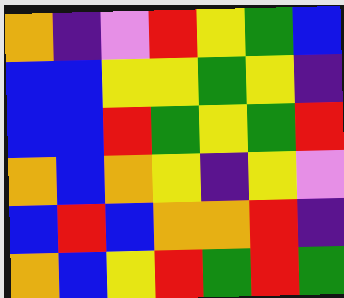[["orange", "indigo", "violet", "red", "yellow", "green", "blue"], ["blue", "blue", "yellow", "yellow", "green", "yellow", "indigo"], ["blue", "blue", "red", "green", "yellow", "green", "red"], ["orange", "blue", "orange", "yellow", "indigo", "yellow", "violet"], ["blue", "red", "blue", "orange", "orange", "red", "indigo"], ["orange", "blue", "yellow", "red", "green", "red", "green"]]